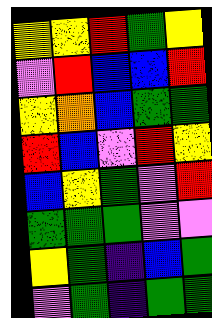[["yellow", "yellow", "red", "green", "yellow"], ["violet", "red", "blue", "blue", "red"], ["yellow", "orange", "blue", "green", "green"], ["red", "blue", "violet", "red", "yellow"], ["blue", "yellow", "green", "violet", "red"], ["green", "green", "green", "violet", "violet"], ["yellow", "green", "indigo", "blue", "green"], ["violet", "green", "indigo", "green", "green"]]